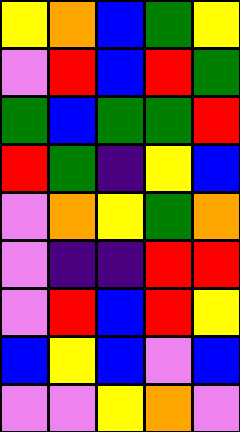[["yellow", "orange", "blue", "green", "yellow"], ["violet", "red", "blue", "red", "green"], ["green", "blue", "green", "green", "red"], ["red", "green", "indigo", "yellow", "blue"], ["violet", "orange", "yellow", "green", "orange"], ["violet", "indigo", "indigo", "red", "red"], ["violet", "red", "blue", "red", "yellow"], ["blue", "yellow", "blue", "violet", "blue"], ["violet", "violet", "yellow", "orange", "violet"]]